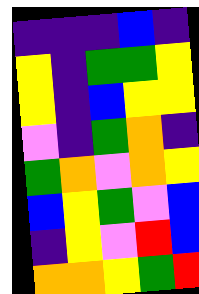[["indigo", "indigo", "indigo", "blue", "indigo"], ["yellow", "indigo", "green", "green", "yellow"], ["yellow", "indigo", "blue", "yellow", "yellow"], ["violet", "indigo", "green", "orange", "indigo"], ["green", "orange", "violet", "orange", "yellow"], ["blue", "yellow", "green", "violet", "blue"], ["indigo", "yellow", "violet", "red", "blue"], ["orange", "orange", "yellow", "green", "red"]]